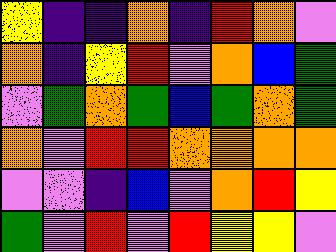[["yellow", "indigo", "indigo", "orange", "indigo", "red", "orange", "violet"], ["orange", "indigo", "yellow", "red", "violet", "orange", "blue", "green"], ["violet", "green", "orange", "green", "blue", "green", "orange", "green"], ["orange", "violet", "red", "red", "orange", "orange", "orange", "orange"], ["violet", "violet", "indigo", "blue", "violet", "orange", "red", "yellow"], ["green", "violet", "red", "violet", "red", "yellow", "yellow", "violet"]]